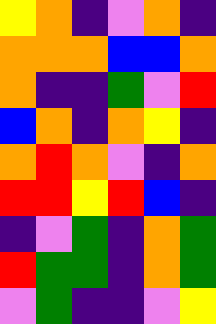[["yellow", "orange", "indigo", "violet", "orange", "indigo"], ["orange", "orange", "orange", "blue", "blue", "orange"], ["orange", "indigo", "indigo", "green", "violet", "red"], ["blue", "orange", "indigo", "orange", "yellow", "indigo"], ["orange", "red", "orange", "violet", "indigo", "orange"], ["red", "red", "yellow", "red", "blue", "indigo"], ["indigo", "violet", "green", "indigo", "orange", "green"], ["red", "green", "green", "indigo", "orange", "green"], ["violet", "green", "indigo", "indigo", "violet", "yellow"]]